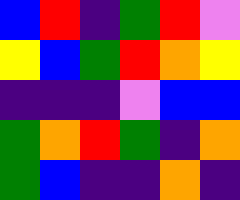[["blue", "red", "indigo", "green", "red", "violet"], ["yellow", "blue", "green", "red", "orange", "yellow"], ["indigo", "indigo", "indigo", "violet", "blue", "blue"], ["green", "orange", "red", "green", "indigo", "orange"], ["green", "blue", "indigo", "indigo", "orange", "indigo"]]